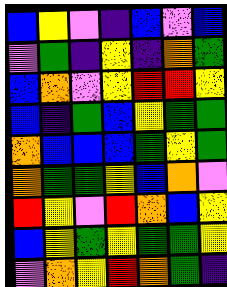[["blue", "yellow", "violet", "indigo", "blue", "violet", "blue"], ["violet", "green", "indigo", "yellow", "indigo", "orange", "green"], ["blue", "orange", "violet", "yellow", "red", "red", "yellow"], ["blue", "indigo", "green", "blue", "yellow", "green", "green"], ["orange", "blue", "blue", "blue", "green", "yellow", "green"], ["orange", "green", "green", "yellow", "blue", "orange", "violet"], ["red", "yellow", "violet", "red", "orange", "blue", "yellow"], ["blue", "yellow", "green", "yellow", "green", "green", "yellow"], ["violet", "orange", "yellow", "red", "orange", "green", "indigo"]]